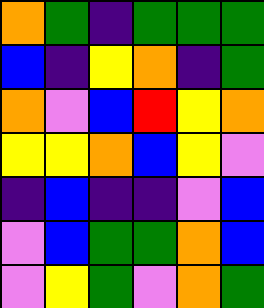[["orange", "green", "indigo", "green", "green", "green"], ["blue", "indigo", "yellow", "orange", "indigo", "green"], ["orange", "violet", "blue", "red", "yellow", "orange"], ["yellow", "yellow", "orange", "blue", "yellow", "violet"], ["indigo", "blue", "indigo", "indigo", "violet", "blue"], ["violet", "blue", "green", "green", "orange", "blue"], ["violet", "yellow", "green", "violet", "orange", "green"]]